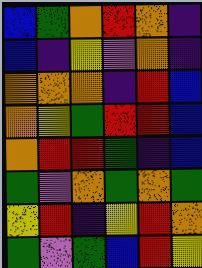[["blue", "green", "orange", "red", "orange", "indigo"], ["blue", "indigo", "yellow", "violet", "orange", "indigo"], ["orange", "orange", "orange", "indigo", "red", "blue"], ["orange", "yellow", "green", "red", "red", "blue"], ["orange", "red", "red", "green", "indigo", "blue"], ["green", "violet", "orange", "green", "orange", "green"], ["yellow", "red", "indigo", "yellow", "red", "orange"], ["green", "violet", "green", "blue", "red", "yellow"]]